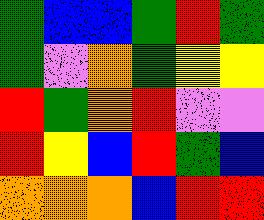[["green", "blue", "blue", "green", "red", "green"], ["green", "violet", "orange", "green", "yellow", "yellow"], ["red", "green", "orange", "red", "violet", "violet"], ["red", "yellow", "blue", "red", "green", "blue"], ["orange", "orange", "orange", "blue", "red", "red"]]